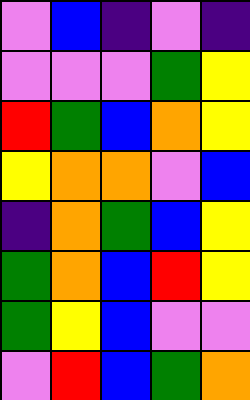[["violet", "blue", "indigo", "violet", "indigo"], ["violet", "violet", "violet", "green", "yellow"], ["red", "green", "blue", "orange", "yellow"], ["yellow", "orange", "orange", "violet", "blue"], ["indigo", "orange", "green", "blue", "yellow"], ["green", "orange", "blue", "red", "yellow"], ["green", "yellow", "blue", "violet", "violet"], ["violet", "red", "blue", "green", "orange"]]